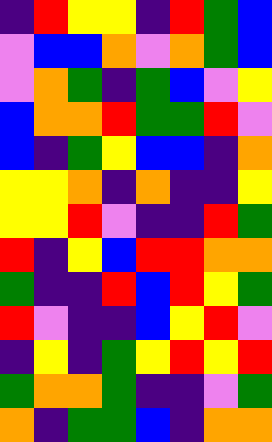[["indigo", "red", "yellow", "yellow", "indigo", "red", "green", "blue"], ["violet", "blue", "blue", "orange", "violet", "orange", "green", "blue"], ["violet", "orange", "green", "indigo", "green", "blue", "violet", "yellow"], ["blue", "orange", "orange", "red", "green", "green", "red", "violet"], ["blue", "indigo", "green", "yellow", "blue", "blue", "indigo", "orange"], ["yellow", "yellow", "orange", "indigo", "orange", "indigo", "indigo", "yellow"], ["yellow", "yellow", "red", "violet", "indigo", "indigo", "red", "green"], ["red", "indigo", "yellow", "blue", "red", "red", "orange", "orange"], ["green", "indigo", "indigo", "red", "blue", "red", "yellow", "green"], ["red", "violet", "indigo", "indigo", "blue", "yellow", "red", "violet"], ["indigo", "yellow", "indigo", "green", "yellow", "red", "yellow", "red"], ["green", "orange", "orange", "green", "indigo", "indigo", "violet", "green"], ["orange", "indigo", "green", "green", "blue", "indigo", "orange", "orange"]]